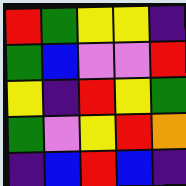[["red", "green", "yellow", "yellow", "indigo"], ["green", "blue", "violet", "violet", "red"], ["yellow", "indigo", "red", "yellow", "green"], ["green", "violet", "yellow", "red", "orange"], ["indigo", "blue", "red", "blue", "indigo"]]